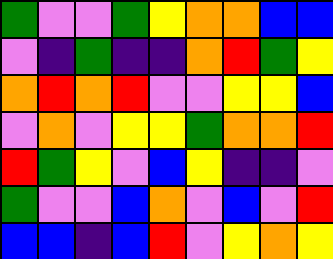[["green", "violet", "violet", "green", "yellow", "orange", "orange", "blue", "blue"], ["violet", "indigo", "green", "indigo", "indigo", "orange", "red", "green", "yellow"], ["orange", "red", "orange", "red", "violet", "violet", "yellow", "yellow", "blue"], ["violet", "orange", "violet", "yellow", "yellow", "green", "orange", "orange", "red"], ["red", "green", "yellow", "violet", "blue", "yellow", "indigo", "indigo", "violet"], ["green", "violet", "violet", "blue", "orange", "violet", "blue", "violet", "red"], ["blue", "blue", "indigo", "blue", "red", "violet", "yellow", "orange", "yellow"]]